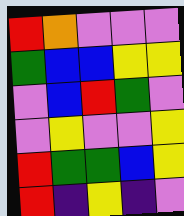[["red", "orange", "violet", "violet", "violet"], ["green", "blue", "blue", "yellow", "yellow"], ["violet", "blue", "red", "green", "violet"], ["violet", "yellow", "violet", "violet", "yellow"], ["red", "green", "green", "blue", "yellow"], ["red", "indigo", "yellow", "indigo", "violet"]]